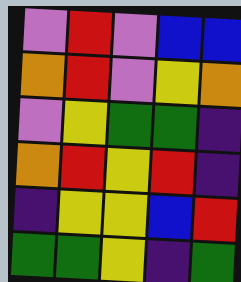[["violet", "red", "violet", "blue", "blue"], ["orange", "red", "violet", "yellow", "orange"], ["violet", "yellow", "green", "green", "indigo"], ["orange", "red", "yellow", "red", "indigo"], ["indigo", "yellow", "yellow", "blue", "red"], ["green", "green", "yellow", "indigo", "green"]]